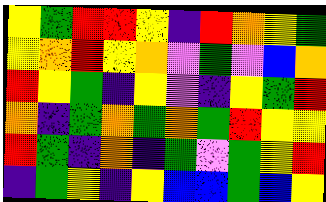[["yellow", "green", "red", "red", "yellow", "indigo", "red", "orange", "yellow", "green"], ["yellow", "orange", "red", "yellow", "orange", "violet", "green", "violet", "blue", "orange"], ["red", "yellow", "green", "indigo", "yellow", "violet", "indigo", "yellow", "green", "red"], ["orange", "indigo", "green", "orange", "green", "orange", "green", "red", "yellow", "yellow"], ["red", "green", "indigo", "orange", "indigo", "green", "violet", "green", "yellow", "red"], ["indigo", "green", "yellow", "indigo", "yellow", "blue", "blue", "green", "blue", "yellow"]]